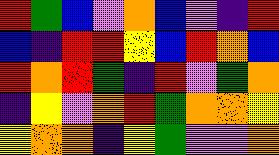[["red", "green", "blue", "violet", "orange", "blue", "violet", "indigo", "red"], ["blue", "indigo", "red", "red", "yellow", "blue", "red", "orange", "blue"], ["red", "orange", "red", "green", "indigo", "red", "violet", "green", "orange"], ["indigo", "yellow", "violet", "orange", "red", "green", "orange", "orange", "yellow"], ["yellow", "orange", "orange", "indigo", "yellow", "green", "violet", "violet", "orange"]]